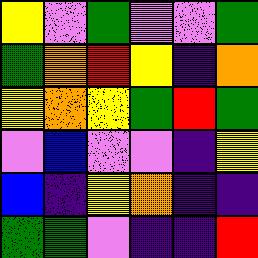[["yellow", "violet", "green", "violet", "violet", "green"], ["green", "orange", "red", "yellow", "indigo", "orange"], ["yellow", "orange", "yellow", "green", "red", "green"], ["violet", "blue", "violet", "violet", "indigo", "yellow"], ["blue", "indigo", "yellow", "orange", "indigo", "indigo"], ["green", "green", "violet", "indigo", "indigo", "red"]]